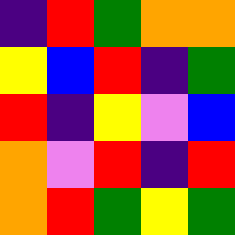[["indigo", "red", "green", "orange", "orange"], ["yellow", "blue", "red", "indigo", "green"], ["red", "indigo", "yellow", "violet", "blue"], ["orange", "violet", "red", "indigo", "red"], ["orange", "red", "green", "yellow", "green"]]